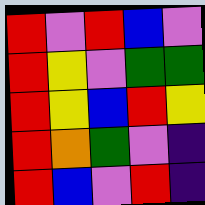[["red", "violet", "red", "blue", "violet"], ["red", "yellow", "violet", "green", "green"], ["red", "yellow", "blue", "red", "yellow"], ["red", "orange", "green", "violet", "indigo"], ["red", "blue", "violet", "red", "indigo"]]